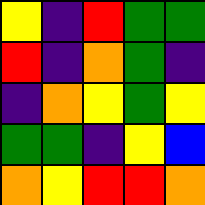[["yellow", "indigo", "red", "green", "green"], ["red", "indigo", "orange", "green", "indigo"], ["indigo", "orange", "yellow", "green", "yellow"], ["green", "green", "indigo", "yellow", "blue"], ["orange", "yellow", "red", "red", "orange"]]